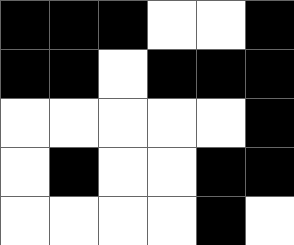[["black", "black", "black", "white", "white", "black"], ["black", "black", "white", "black", "black", "black"], ["white", "white", "white", "white", "white", "black"], ["white", "black", "white", "white", "black", "black"], ["white", "white", "white", "white", "black", "white"]]